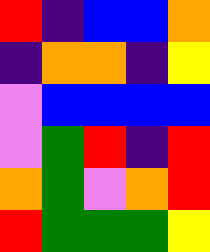[["red", "indigo", "blue", "blue", "orange"], ["indigo", "orange", "orange", "indigo", "yellow"], ["violet", "blue", "blue", "blue", "blue"], ["violet", "green", "red", "indigo", "red"], ["orange", "green", "violet", "orange", "red"], ["red", "green", "green", "green", "yellow"]]